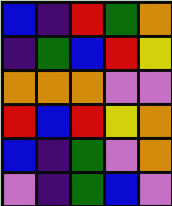[["blue", "indigo", "red", "green", "orange"], ["indigo", "green", "blue", "red", "yellow"], ["orange", "orange", "orange", "violet", "violet"], ["red", "blue", "red", "yellow", "orange"], ["blue", "indigo", "green", "violet", "orange"], ["violet", "indigo", "green", "blue", "violet"]]